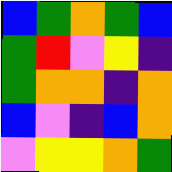[["blue", "green", "orange", "green", "blue"], ["green", "red", "violet", "yellow", "indigo"], ["green", "orange", "orange", "indigo", "orange"], ["blue", "violet", "indigo", "blue", "orange"], ["violet", "yellow", "yellow", "orange", "green"]]